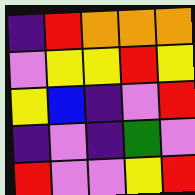[["indigo", "red", "orange", "orange", "orange"], ["violet", "yellow", "yellow", "red", "yellow"], ["yellow", "blue", "indigo", "violet", "red"], ["indigo", "violet", "indigo", "green", "violet"], ["red", "violet", "violet", "yellow", "red"]]